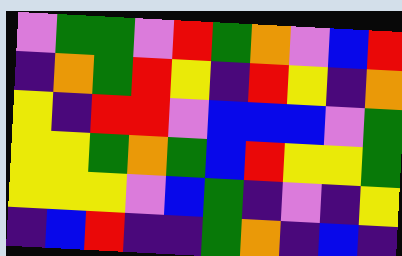[["violet", "green", "green", "violet", "red", "green", "orange", "violet", "blue", "red"], ["indigo", "orange", "green", "red", "yellow", "indigo", "red", "yellow", "indigo", "orange"], ["yellow", "indigo", "red", "red", "violet", "blue", "blue", "blue", "violet", "green"], ["yellow", "yellow", "green", "orange", "green", "blue", "red", "yellow", "yellow", "green"], ["yellow", "yellow", "yellow", "violet", "blue", "green", "indigo", "violet", "indigo", "yellow"], ["indigo", "blue", "red", "indigo", "indigo", "green", "orange", "indigo", "blue", "indigo"]]